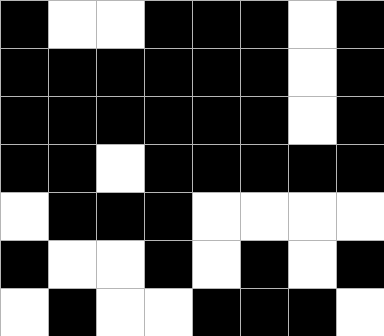[["black", "white", "white", "black", "black", "black", "white", "black"], ["black", "black", "black", "black", "black", "black", "white", "black"], ["black", "black", "black", "black", "black", "black", "white", "black"], ["black", "black", "white", "black", "black", "black", "black", "black"], ["white", "black", "black", "black", "white", "white", "white", "white"], ["black", "white", "white", "black", "white", "black", "white", "black"], ["white", "black", "white", "white", "black", "black", "black", "white"]]